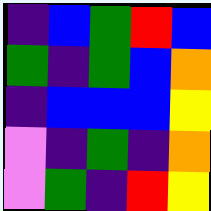[["indigo", "blue", "green", "red", "blue"], ["green", "indigo", "green", "blue", "orange"], ["indigo", "blue", "blue", "blue", "yellow"], ["violet", "indigo", "green", "indigo", "orange"], ["violet", "green", "indigo", "red", "yellow"]]